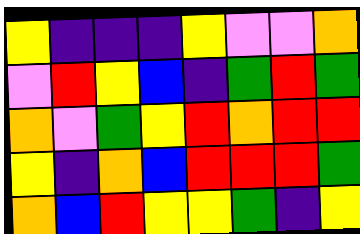[["yellow", "indigo", "indigo", "indigo", "yellow", "violet", "violet", "orange"], ["violet", "red", "yellow", "blue", "indigo", "green", "red", "green"], ["orange", "violet", "green", "yellow", "red", "orange", "red", "red"], ["yellow", "indigo", "orange", "blue", "red", "red", "red", "green"], ["orange", "blue", "red", "yellow", "yellow", "green", "indigo", "yellow"]]